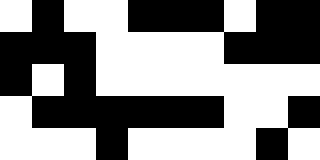[["white", "black", "white", "white", "black", "black", "black", "white", "black", "black"], ["black", "black", "black", "white", "white", "white", "white", "black", "black", "black"], ["black", "white", "black", "white", "white", "white", "white", "white", "white", "white"], ["white", "black", "black", "black", "black", "black", "black", "white", "white", "black"], ["white", "white", "white", "black", "white", "white", "white", "white", "black", "white"]]